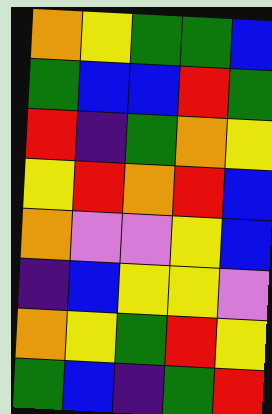[["orange", "yellow", "green", "green", "blue"], ["green", "blue", "blue", "red", "green"], ["red", "indigo", "green", "orange", "yellow"], ["yellow", "red", "orange", "red", "blue"], ["orange", "violet", "violet", "yellow", "blue"], ["indigo", "blue", "yellow", "yellow", "violet"], ["orange", "yellow", "green", "red", "yellow"], ["green", "blue", "indigo", "green", "red"]]